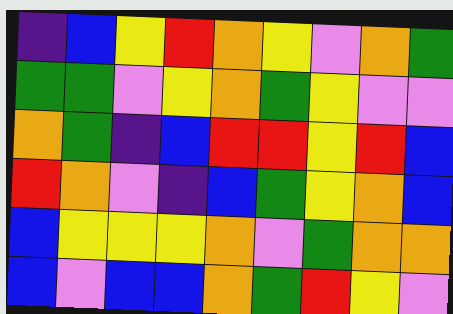[["indigo", "blue", "yellow", "red", "orange", "yellow", "violet", "orange", "green"], ["green", "green", "violet", "yellow", "orange", "green", "yellow", "violet", "violet"], ["orange", "green", "indigo", "blue", "red", "red", "yellow", "red", "blue"], ["red", "orange", "violet", "indigo", "blue", "green", "yellow", "orange", "blue"], ["blue", "yellow", "yellow", "yellow", "orange", "violet", "green", "orange", "orange"], ["blue", "violet", "blue", "blue", "orange", "green", "red", "yellow", "violet"]]